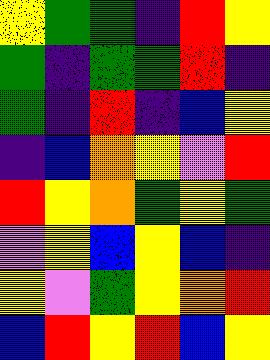[["yellow", "green", "green", "indigo", "red", "yellow"], ["green", "indigo", "green", "green", "red", "indigo"], ["green", "indigo", "red", "indigo", "blue", "yellow"], ["indigo", "blue", "orange", "yellow", "violet", "red"], ["red", "yellow", "orange", "green", "yellow", "green"], ["violet", "yellow", "blue", "yellow", "blue", "indigo"], ["yellow", "violet", "green", "yellow", "orange", "red"], ["blue", "red", "yellow", "red", "blue", "yellow"]]